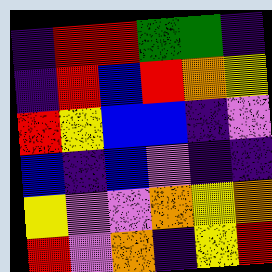[["indigo", "red", "red", "green", "green", "indigo"], ["indigo", "red", "blue", "red", "orange", "yellow"], ["red", "yellow", "blue", "blue", "indigo", "violet"], ["blue", "indigo", "blue", "violet", "indigo", "indigo"], ["yellow", "violet", "violet", "orange", "yellow", "orange"], ["red", "violet", "orange", "indigo", "yellow", "red"]]